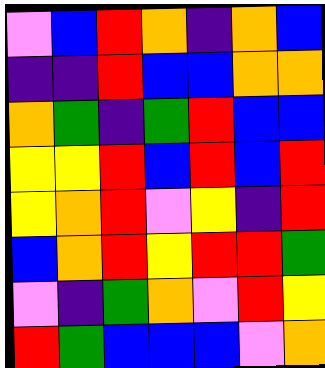[["violet", "blue", "red", "orange", "indigo", "orange", "blue"], ["indigo", "indigo", "red", "blue", "blue", "orange", "orange"], ["orange", "green", "indigo", "green", "red", "blue", "blue"], ["yellow", "yellow", "red", "blue", "red", "blue", "red"], ["yellow", "orange", "red", "violet", "yellow", "indigo", "red"], ["blue", "orange", "red", "yellow", "red", "red", "green"], ["violet", "indigo", "green", "orange", "violet", "red", "yellow"], ["red", "green", "blue", "blue", "blue", "violet", "orange"]]